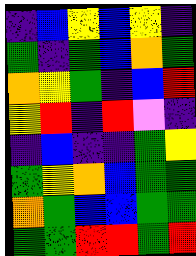[["indigo", "blue", "yellow", "blue", "yellow", "indigo"], ["green", "indigo", "green", "blue", "orange", "green"], ["orange", "yellow", "green", "indigo", "blue", "red"], ["yellow", "red", "indigo", "red", "violet", "indigo"], ["indigo", "blue", "indigo", "indigo", "green", "yellow"], ["green", "yellow", "orange", "blue", "green", "green"], ["orange", "green", "blue", "blue", "green", "green"], ["green", "green", "red", "red", "green", "red"]]